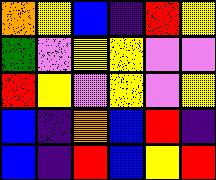[["orange", "yellow", "blue", "indigo", "red", "yellow"], ["green", "violet", "yellow", "yellow", "violet", "violet"], ["red", "yellow", "violet", "yellow", "violet", "yellow"], ["blue", "indigo", "orange", "blue", "red", "indigo"], ["blue", "indigo", "red", "blue", "yellow", "red"]]